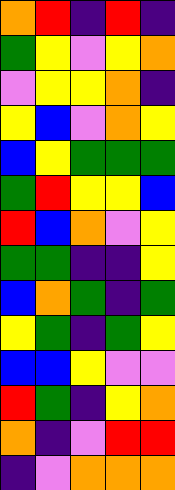[["orange", "red", "indigo", "red", "indigo"], ["green", "yellow", "violet", "yellow", "orange"], ["violet", "yellow", "yellow", "orange", "indigo"], ["yellow", "blue", "violet", "orange", "yellow"], ["blue", "yellow", "green", "green", "green"], ["green", "red", "yellow", "yellow", "blue"], ["red", "blue", "orange", "violet", "yellow"], ["green", "green", "indigo", "indigo", "yellow"], ["blue", "orange", "green", "indigo", "green"], ["yellow", "green", "indigo", "green", "yellow"], ["blue", "blue", "yellow", "violet", "violet"], ["red", "green", "indigo", "yellow", "orange"], ["orange", "indigo", "violet", "red", "red"], ["indigo", "violet", "orange", "orange", "orange"]]